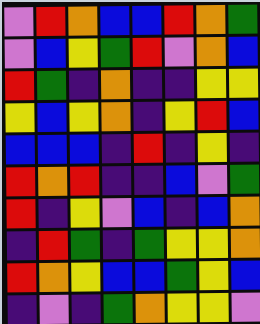[["violet", "red", "orange", "blue", "blue", "red", "orange", "green"], ["violet", "blue", "yellow", "green", "red", "violet", "orange", "blue"], ["red", "green", "indigo", "orange", "indigo", "indigo", "yellow", "yellow"], ["yellow", "blue", "yellow", "orange", "indigo", "yellow", "red", "blue"], ["blue", "blue", "blue", "indigo", "red", "indigo", "yellow", "indigo"], ["red", "orange", "red", "indigo", "indigo", "blue", "violet", "green"], ["red", "indigo", "yellow", "violet", "blue", "indigo", "blue", "orange"], ["indigo", "red", "green", "indigo", "green", "yellow", "yellow", "orange"], ["red", "orange", "yellow", "blue", "blue", "green", "yellow", "blue"], ["indigo", "violet", "indigo", "green", "orange", "yellow", "yellow", "violet"]]